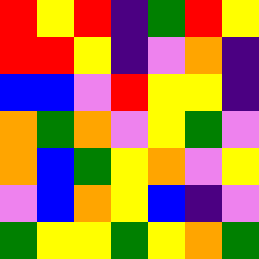[["red", "yellow", "red", "indigo", "green", "red", "yellow"], ["red", "red", "yellow", "indigo", "violet", "orange", "indigo"], ["blue", "blue", "violet", "red", "yellow", "yellow", "indigo"], ["orange", "green", "orange", "violet", "yellow", "green", "violet"], ["orange", "blue", "green", "yellow", "orange", "violet", "yellow"], ["violet", "blue", "orange", "yellow", "blue", "indigo", "violet"], ["green", "yellow", "yellow", "green", "yellow", "orange", "green"]]